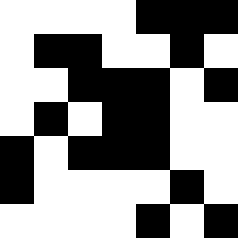[["white", "white", "white", "white", "black", "black", "black"], ["white", "black", "black", "white", "white", "black", "white"], ["white", "white", "black", "black", "black", "white", "black"], ["white", "black", "white", "black", "black", "white", "white"], ["black", "white", "black", "black", "black", "white", "white"], ["black", "white", "white", "white", "white", "black", "white"], ["white", "white", "white", "white", "black", "white", "black"]]